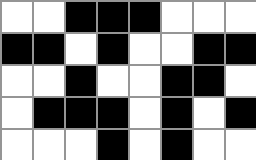[["white", "white", "black", "black", "black", "white", "white", "white"], ["black", "black", "white", "black", "white", "white", "black", "black"], ["white", "white", "black", "white", "white", "black", "black", "white"], ["white", "black", "black", "black", "white", "black", "white", "black"], ["white", "white", "white", "black", "white", "black", "white", "white"]]